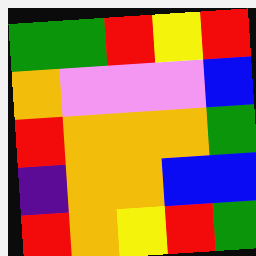[["green", "green", "red", "yellow", "red"], ["orange", "violet", "violet", "violet", "blue"], ["red", "orange", "orange", "orange", "green"], ["indigo", "orange", "orange", "blue", "blue"], ["red", "orange", "yellow", "red", "green"]]